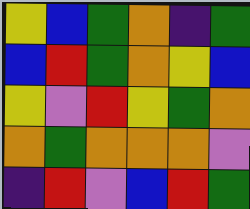[["yellow", "blue", "green", "orange", "indigo", "green"], ["blue", "red", "green", "orange", "yellow", "blue"], ["yellow", "violet", "red", "yellow", "green", "orange"], ["orange", "green", "orange", "orange", "orange", "violet"], ["indigo", "red", "violet", "blue", "red", "green"]]